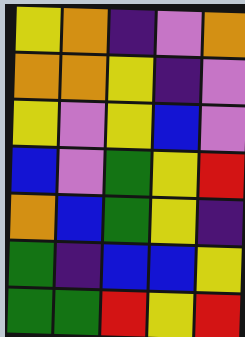[["yellow", "orange", "indigo", "violet", "orange"], ["orange", "orange", "yellow", "indigo", "violet"], ["yellow", "violet", "yellow", "blue", "violet"], ["blue", "violet", "green", "yellow", "red"], ["orange", "blue", "green", "yellow", "indigo"], ["green", "indigo", "blue", "blue", "yellow"], ["green", "green", "red", "yellow", "red"]]